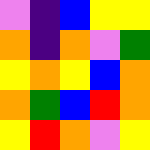[["violet", "indigo", "blue", "yellow", "yellow"], ["orange", "indigo", "orange", "violet", "green"], ["yellow", "orange", "yellow", "blue", "orange"], ["orange", "green", "blue", "red", "orange"], ["yellow", "red", "orange", "violet", "yellow"]]